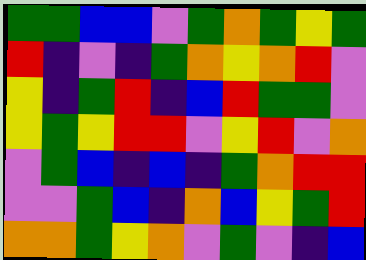[["green", "green", "blue", "blue", "violet", "green", "orange", "green", "yellow", "green"], ["red", "indigo", "violet", "indigo", "green", "orange", "yellow", "orange", "red", "violet"], ["yellow", "indigo", "green", "red", "indigo", "blue", "red", "green", "green", "violet"], ["yellow", "green", "yellow", "red", "red", "violet", "yellow", "red", "violet", "orange"], ["violet", "green", "blue", "indigo", "blue", "indigo", "green", "orange", "red", "red"], ["violet", "violet", "green", "blue", "indigo", "orange", "blue", "yellow", "green", "red"], ["orange", "orange", "green", "yellow", "orange", "violet", "green", "violet", "indigo", "blue"]]